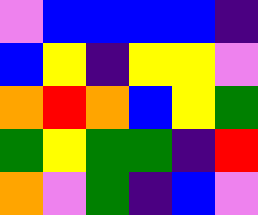[["violet", "blue", "blue", "blue", "blue", "indigo"], ["blue", "yellow", "indigo", "yellow", "yellow", "violet"], ["orange", "red", "orange", "blue", "yellow", "green"], ["green", "yellow", "green", "green", "indigo", "red"], ["orange", "violet", "green", "indigo", "blue", "violet"]]